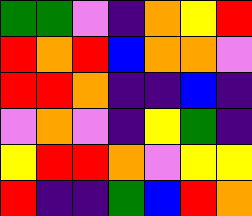[["green", "green", "violet", "indigo", "orange", "yellow", "red"], ["red", "orange", "red", "blue", "orange", "orange", "violet"], ["red", "red", "orange", "indigo", "indigo", "blue", "indigo"], ["violet", "orange", "violet", "indigo", "yellow", "green", "indigo"], ["yellow", "red", "red", "orange", "violet", "yellow", "yellow"], ["red", "indigo", "indigo", "green", "blue", "red", "orange"]]